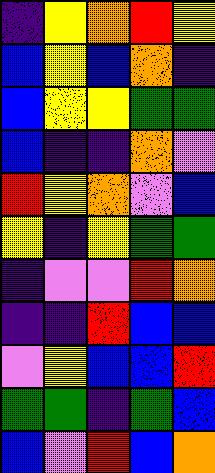[["indigo", "yellow", "orange", "red", "yellow"], ["blue", "yellow", "blue", "orange", "indigo"], ["blue", "yellow", "yellow", "green", "green"], ["blue", "indigo", "indigo", "orange", "violet"], ["red", "yellow", "orange", "violet", "blue"], ["yellow", "indigo", "yellow", "green", "green"], ["indigo", "violet", "violet", "red", "orange"], ["indigo", "indigo", "red", "blue", "blue"], ["violet", "yellow", "blue", "blue", "red"], ["green", "green", "indigo", "green", "blue"], ["blue", "violet", "red", "blue", "orange"]]